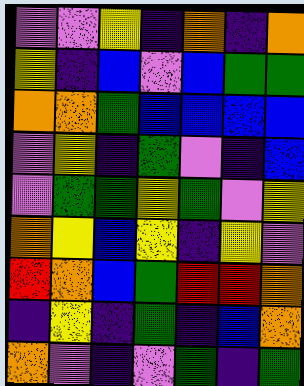[["violet", "violet", "yellow", "indigo", "orange", "indigo", "orange"], ["yellow", "indigo", "blue", "violet", "blue", "green", "green"], ["orange", "orange", "green", "blue", "blue", "blue", "blue"], ["violet", "yellow", "indigo", "green", "violet", "indigo", "blue"], ["violet", "green", "green", "yellow", "green", "violet", "yellow"], ["orange", "yellow", "blue", "yellow", "indigo", "yellow", "violet"], ["red", "orange", "blue", "green", "red", "red", "orange"], ["indigo", "yellow", "indigo", "green", "indigo", "blue", "orange"], ["orange", "violet", "indigo", "violet", "green", "indigo", "green"]]